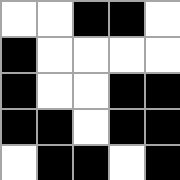[["white", "white", "black", "black", "white"], ["black", "white", "white", "white", "white"], ["black", "white", "white", "black", "black"], ["black", "black", "white", "black", "black"], ["white", "black", "black", "white", "black"]]